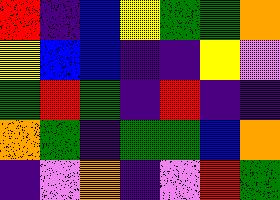[["red", "indigo", "blue", "yellow", "green", "green", "orange"], ["yellow", "blue", "blue", "indigo", "indigo", "yellow", "violet"], ["green", "red", "green", "indigo", "red", "indigo", "indigo"], ["orange", "green", "indigo", "green", "green", "blue", "orange"], ["indigo", "violet", "orange", "indigo", "violet", "red", "green"]]